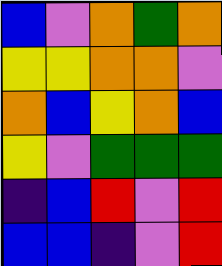[["blue", "violet", "orange", "green", "orange"], ["yellow", "yellow", "orange", "orange", "violet"], ["orange", "blue", "yellow", "orange", "blue"], ["yellow", "violet", "green", "green", "green"], ["indigo", "blue", "red", "violet", "red"], ["blue", "blue", "indigo", "violet", "red"]]